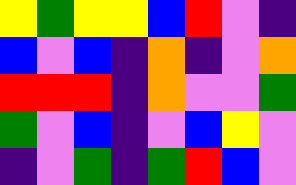[["yellow", "green", "yellow", "yellow", "blue", "red", "violet", "indigo"], ["blue", "violet", "blue", "indigo", "orange", "indigo", "violet", "orange"], ["red", "red", "red", "indigo", "orange", "violet", "violet", "green"], ["green", "violet", "blue", "indigo", "violet", "blue", "yellow", "violet"], ["indigo", "violet", "green", "indigo", "green", "red", "blue", "violet"]]